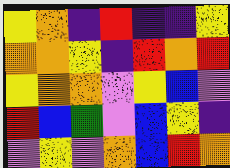[["yellow", "orange", "indigo", "red", "indigo", "indigo", "yellow"], ["orange", "orange", "yellow", "indigo", "red", "orange", "red"], ["yellow", "orange", "orange", "violet", "yellow", "blue", "violet"], ["red", "blue", "green", "violet", "blue", "yellow", "indigo"], ["violet", "yellow", "violet", "orange", "blue", "red", "orange"]]